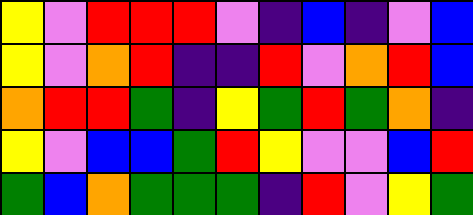[["yellow", "violet", "red", "red", "red", "violet", "indigo", "blue", "indigo", "violet", "blue"], ["yellow", "violet", "orange", "red", "indigo", "indigo", "red", "violet", "orange", "red", "blue"], ["orange", "red", "red", "green", "indigo", "yellow", "green", "red", "green", "orange", "indigo"], ["yellow", "violet", "blue", "blue", "green", "red", "yellow", "violet", "violet", "blue", "red"], ["green", "blue", "orange", "green", "green", "green", "indigo", "red", "violet", "yellow", "green"]]